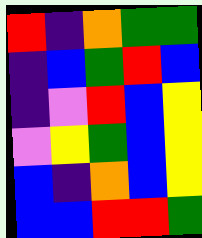[["red", "indigo", "orange", "green", "green"], ["indigo", "blue", "green", "red", "blue"], ["indigo", "violet", "red", "blue", "yellow"], ["violet", "yellow", "green", "blue", "yellow"], ["blue", "indigo", "orange", "blue", "yellow"], ["blue", "blue", "red", "red", "green"]]